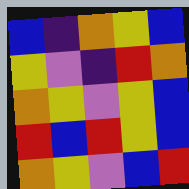[["blue", "indigo", "orange", "yellow", "blue"], ["yellow", "violet", "indigo", "red", "orange"], ["orange", "yellow", "violet", "yellow", "blue"], ["red", "blue", "red", "yellow", "blue"], ["orange", "yellow", "violet", "blue", "red"]]